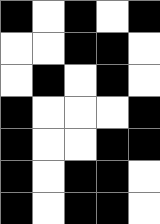[["black", "white", "black", "white", "black"], ["white", "white", "black", "black", "white"], ["white", "black", "white", "black", "white"], ["black", "white", "white", "white", "black"], ["black", "white", "white", "black", "black"], ["black", "white", "black", "black", "white"], ["black", "white", "black", "black", "white"]]